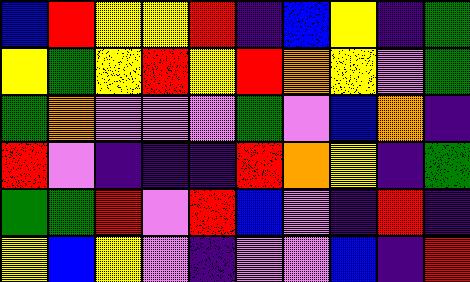[["blue", "red", "yellow", "yellow", "red", "indigo", "blue", "yellow", "indigo", "green"], ["yellow", "green", "yellow", "red", "yellow", "red", "orange", "yellow", "violet", "green"], ["green", "orange", "violet", "violet", "violet", "green", "violet", "blue", "orange", "indigo"], ["red", "violet", "indigo", "indigo", "indigo", "red", "orange", "yellow", "indigo", "green"], ["green", "green", "red", "violet", "red", "blue", "violet", "indigo", "red", "indigo"], ["yellow", "blue", "yellow", "violet", "indigo", "violet", "violet", "blue", "indigo", "red"]]